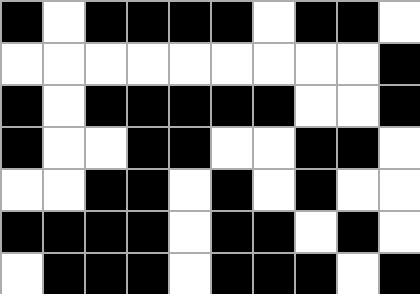[["black", "white", "black", "black", "black", "black", "white", "black", "black", "white"], ["white", "white", "white", "white", "white", "white", "white", "white", "white", "black"], ["black", "white", "black", "black", "black", "black", "black", "white", "white", "black"], ["black", "white", "white", "black", "black", "white", "white", "black", "black", "white"], ["white", "white", "black", "black", "white", "black", "white", "black", "white", "white"], ["black", "black", "black", "black", "white", "black", "black", "white", "black", "white"], ["white", "black", "black", "black", "white", "black", "black", "black", "white", "black"]]